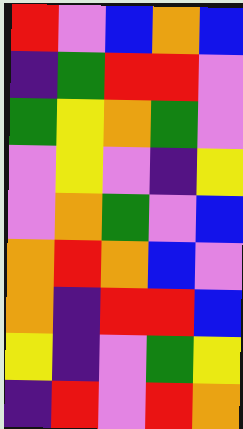[["red", "violet", "blue", "orange", "blue"], ["indigo", "green", "red", "red", "violet"], ["green", "yellow", "orange", "green", "violet"], ["violet", "yellow", "violet", "indigo", "yellow"], ["violet", "orange", "green", "violet", "blue"], ["orange", "red", "orange", "blue", "violet"], ["orange", "indigo", "red", "red", "blue"], ["yellow", "indigo", "violet", "green", "yellow"], ["indigo", "red", "violet", "red", "orange"]]